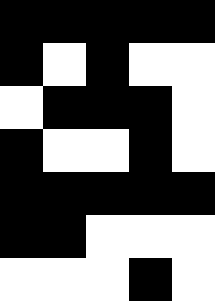[["black", "black", "black", "black", "black"], ["black", "white", "black", "white", "white"], ["white", "black", "black", "black", "white"], ["black", "white", "white", "black", "white"], ["black", "black", "black", "black", "black"], ["black", "black", "white", "white", "white"], ["white", "white", "white", "black", "white"]]